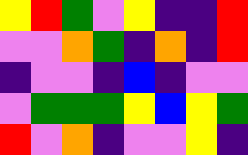[["yellow", "red", "green", "violet", "yellow", "indigo", "indigo", "red"], ["violet", "violet", "orange", "green", "indigo", "orange", "indigo", "red"], ["indigo", "violet", "violet", "indigo", "blue", "indigo", "violet", "violet"], ["violet", "green", "green", "green", "yellow", "blue", "yellow", "green"], ["red", "violet", "orange", "indigo", "violet", "violet", "yellow", "indigo"]]